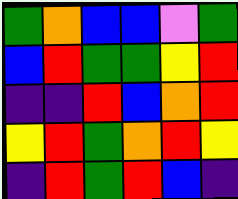[["green", "orange", "blue", "blue", "violet", "green"], ["blue", "red", "green", "green", "yellow", "red"], ["indigo", "indigo", "red", "blue", "orange", "red"], ["yellow", "red", "green", "orange", "red", "yellow"], ["indigo", "red", "green", "red", "blue", "indigo"]]